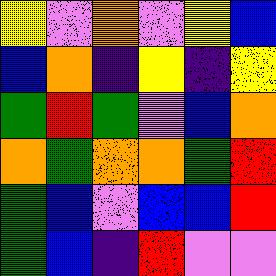[["yellow", "violet", "orange", "violet", "yellow", "blue"], ["blue", "orange", "indigo", "yellow", "indigo", "yellow"], ["green", "red", "green", "violet", "blue", "orange"], ["orange", "green", "orange", "orange", "green", "red"], ["green", "blue", "violet", "blue", "blue", "red"], ["green", "blue", "indigo", "red", "violet", "violet"]]